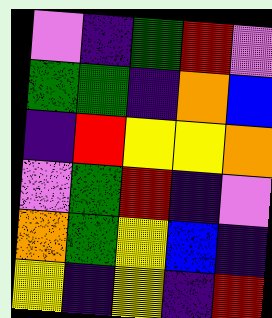[["violet", "indigo", "green", "red", "violet"], ["green", "green", "indigo", "orange", "blue"], ["indigo", "red", "yellow", "yellow", "orange"], ["violet", "green", "red", "indigo", "violet"], ["orange", "green", "yellow", "blue", "indigo"], ["yellow", "indigo", "yellow", "indigo", "red"]]